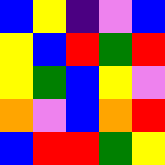[["blue", "yellow", "indigo", "violet", "blue"], ["yellow", "blue", "red", "green", "red"], ["yellow", "green", "blue", "yellow", "violet"], ["orange", "violet", "blue", "orange", "red"], ["blue", "red", "red", "green", "yellow"]]